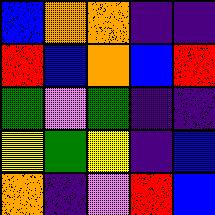[["blue", "orange", "orange", "indigo", "indigo"], ["red", "blue", "orange", "blue", "red"], ["green", "violet", "green", "indigo", "indigo"], ["yellow", "green", "yellow", "indigo", "blue"], ["orange", "indigo", "violet", "red", "blue"]]